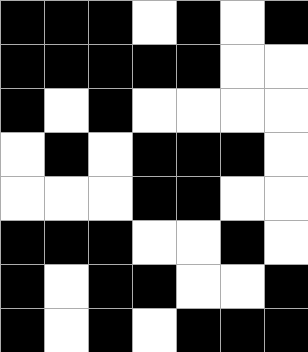[["black", "black", "black", "white", "black", "white", "black"], ["black", "black", "black", "black", "black", "white", "white"], ["black", "white", "black", "white", "white", "white", "white"], ["white", "black", "white", "black", "black", "black", "white"], ["white", "white", "white", "black", "black", "white", "white"], ["black", "black", "black", "white", "white", "black", "white"], ["black", "white", "black", "black", "white", "white", "black"], ["black", "white", "black", "white", "black", "black", "black"]]